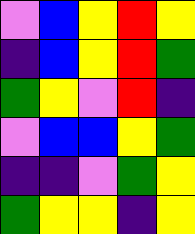[["violet", "blue", "yellow", "red", "yellow"], ["indigo", "blue", "yellow", "red", "green"], ["green", "yellow", "violet", "red", "indigo"], ["violet", "blue", "blue", "yellow", "green"], ["indigo", "indigo", "violet", "green", "yellow"], ["green", "yellow", "yellow", "indigo", "yellow"]]